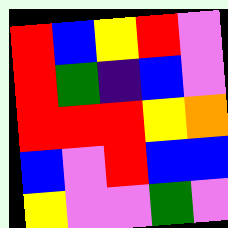[["red", "blue", "yellow", "red", "violet"], ["red", "green", "indigo", "blue", "violet"], ["red", "red", "red", "yellow", "orange"], ["blue", "violet", "red", "blue", "blue"], ["yellow", "violet", "violet", "green", "violet"]]